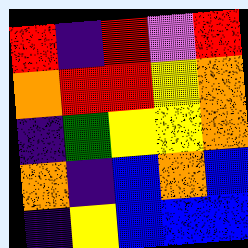[["red", "indigo", "red", "violet", "red"], ["orange", "red", "red", "yellow", "orange"], ["indigo", "green", "yellow", "yellow", "orange"], ["orange", "indigo", "blue", "orange", "blue"], ["indigo", "yellow", "blue", "blue", "blue"]]